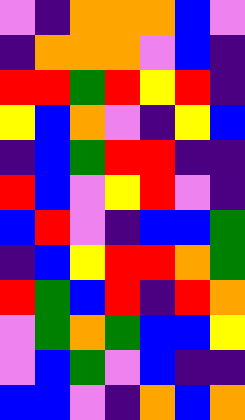[["violet", "indigo", "orange", "orange", "orange", "blue", "violet"], ["indigo", "orange", "orange", "orange", "violet", "blue", "indigo"], ["red", "red", "green", "red", "yellow", "red", "indigo"], ["yellow", "blue", "orange", "violet", "indigo", "yellow", "blue"], ["indigo", "blue", "green", "red", "red", "indigo", "indigo"], ["red", "blue", "violet", "yellow", "red", "violet", "indigo"], ["blue", "red", "violet", "indigo", "blue", "blue", "green"], ["indigo", "blue", "yellow", "red", "red", "orange", "green"], ["red", "green", "blue", "red", "indigo", "red", "orange"], ["violet", "green", "orange", "green", "blue", "blue", "yellow"], ["violet", "blue", "green", "violet", "blue", "indigo", "indigo"], ["blue", "blue", "violet", "indigo", "orange", "blue", "orange"]]